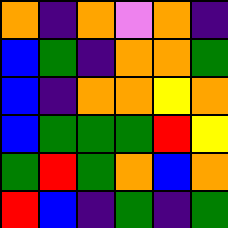[["orange", "indigo", "orange", "violet", "orange", "indigo"], ["blue", "green", "indigo", "orange", "orange", "green"], ["blue", "indigo", "orange", "orange", "yellow", "orange"], ["blue", "green", "green", "green", "red", "yellow"], ["green", "red", "green", "orange", "blue", "orange"], ["red", "blue", "indigo", "green", "indigo", "green"]]